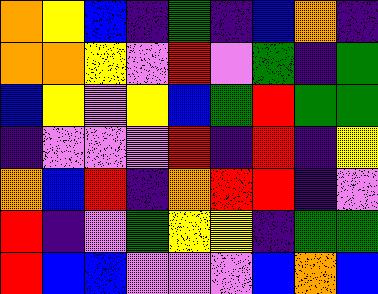[["orange", "yellow", "blue", "indigo", "green", "indigo", "blue", "orange", "indigo"], ["orange", "orange", "yellow", "violet", "red", "violet", "green", "indigo", "green"], ["blue", "yellow", "violet", "yellow", "blue", "green", "red", "green", "green"], ["indigo", "violet", "violet", "violet", "red", "indigo", "red", "indigo", "yellow"], ["orange", "blue", "red", "indigo", "orange", "red", "red", "indigo", "violet"], ["red", "indigo", "violet", "green", "yellow", "yellow", "indigo", "green", "green"], ["red", "blue", "blue", "violet", "violet", "violet", "blue", "orange", "blue"]]